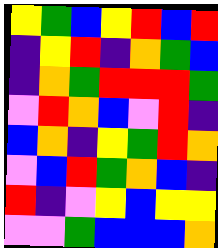[["yellow", "green", "blue", "yellow", "red", "blue", "red"], ["indigo", "yellow", "red", "indigo", "orange", "green", "blue"], ["indigo", "orange", "green", "red", "red", "red", "green"], ["violet", "red", "orange", "blue", "violet", "red", "indigo"], ["blue", "orange", "indigo", "yellow", "green", "red", "orange"], ["violet", "blue", "red", "green", "orange", "blue", "indigo"], ["red", "indigo", "violet", "yellow", "blue", "yellow", "yellow"], ["violet", "violet", "green", "blue", "blue", "blue", "orange"]]